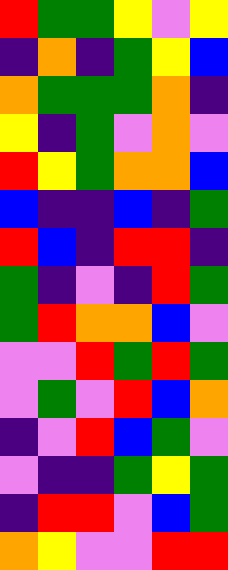[["red", "green", "green", "yellow", "violet", "yellow"], ["indigo", "orange", "indigo", "green", "yellow", "blue"], ["orange", "green", "green", "green", "orange", "indigo"], ["yellow", "indigo", "green", "violet", "orange", "violet"], ["red", "yellow", "green", "orange", "orange", "blue"], ["blue", "indigo", "indigo", "blue", "indigo", "green"], ["red", "blue", "indigo", "red", "red", "indigo"], ["green", "indigo", "violet", "indigo", "red", "green"], ["green", "red", "orange", "orange", "blue", "violet"], ["violet", "violet", "red", "green", "red", "green"], ["violet", "green", "violet", "red", "blue", "orange"], ["indigo", "violet", "red", "blue", "green", "violet"], ["violet", "indigo", "indigo", "green", "yellow", "green"], ["indigo", "red", "red", "violet", "blue", "green"], ["orange", "yellow", "violet", "violet", "red", "red"]]